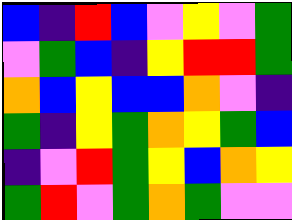[["blue", "indigo", "red", "blue", "violet", "yellow", "violet", "green"], ["violet", "green", "blue", "indigo", "yellow", "red", "red", "green"], ["orange", "blue", "yellow", "blue", "blue", "orange", "violet", "indigo"], ["green", "indigo", "yellow", "green", "orange", "yellow", "green", "blue"], ["indigo", "violet", "red", "green", "yellow", "blue", "orange", "yellow"], ["green", "red", "violet", "green", "orange", "green", "violet", "violet"]]